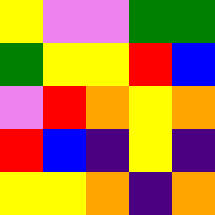[["yellow", "violet", "violet", "green", "green"], ["green", "yellow", "yellow", "red", "blue"], ["violet", "red", "orange", "yellow", "orange"], ["red", "blue", "indigo", "yellow", "indigo"], ["yellow", "yellow", "orange", "indigo", "orange"]]